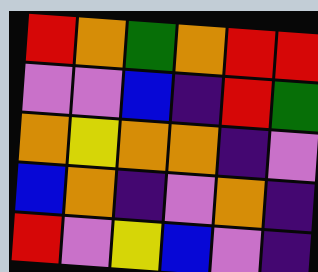[["red", "orange", "green", "orange", "red", "red"], ["violet", "violet", "blue", "indigo", "red", "green"], ["orange", "yellow", "orange", "orange", "indigo", "violet"], ["blue", "orange", "indigo", "violet", "orange", "indigo"], ["red", "violet", "yellow", "blue", "violet", "indigo"]]